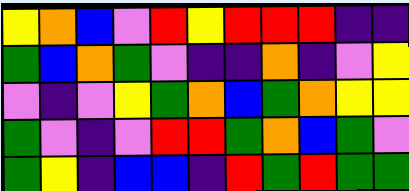[["yellow", "orange", "blue", "violet", "red", "yellow", "red", "red", "red", "indigo", "indigo"], ["green", "blue", "orange", "green", "violet", "indigo", "indigo", "orange", "indigo", "violet", "yellow"], ["violet", "indigo", "violet", "yellow", "green", "orange", "blue", "green", "orange", "yellow", "yellow"], ["green", "violet", "indigo", "violet", "red", "red", "green", "orange", "blue", "green", "violet"], ["green", "yellow", "indigo", "blue", "blue", "indigo", "red", "green", "red", "green", "green"]]